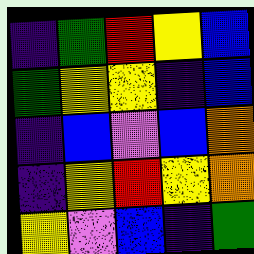[["indigo", "green", "red", "yellow", "blue"], ["green", "yellow", "yellow", "indigo", "blue"], ["indigo", "blue", "violet", "blue", "orange"], ["indigo", "yellow", "red", "yellow", "orange"], ["yellow", "violet", "blue", "indigo", "green"]]